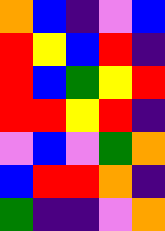[["orange", "blue", "indigo", "violet", "blue"], ["red", "yellow", "blue", "red", "indigo"], ["red", "blue", "green", "yellow", "red"], ["red", "red", "yellow", "red", "indigo"], ["violet", "blue", "violet", "green", "orange"], ["blue", "red", "red", "orange", "indigo"], ["green", "indigo", "indigo", "violet", "orange"]]